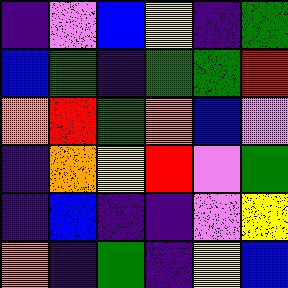[["indigo", "violet", "blue", "yellow", "indigo", "green"], ["blue", "green", "indigo", "green", "green", "red"], ["orange", "red", "green", "orange", "blue", "violet"], ["indigo", "orange", "yellow", "red", "violet", "green"], ["indigo", "blue", "indigo", "indigo", "violet", "yellow"], ["orange", "indigo", "green", "indigo", "yellow", "blue"]]